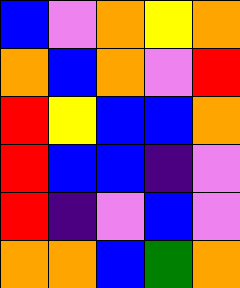[["blue", "violet", "orange", "yellow", "orange"], ["orange", "blue", "orange", "violet", "red"], ["red", "yellow", "blue", "blue", "orange"], ["red", "blue", "blue", "indigo", "violet"], ["red", "indigo", "violet", "blue", "violet"], ["orange", "orange", "blue", "green", "orange"]]